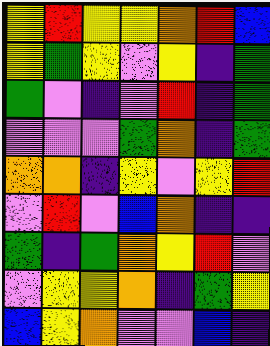[["yellow", "red", "yellow", "yellow", "orange", "red", "blue"], ["yellow", "green", "yellow", "violet", "yellow", "indigo", "green"], ["green", "violet", "indigo", "violet", "red", "indigo", "green"], ["violet", "violet", "violet", "green", "orange", "indigo", "green"], ["orange", "orange", "indigo", "yellow", "violet", "yellow", "red"], ["violet", "red", "violet", "blue", "orange", "indigo", "indigo"], ["green", "indigo", "green", "orange", "yellow", "red", "violet"], ["violet", "yellow", "yellow", "orange", "indigo", "green", "yellow"], ["blue", "yellow", "orange", "violet", "violet", "blue", "indigo"]]